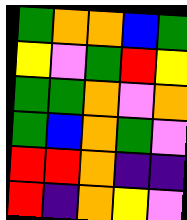[["green", "orange", "orange", "blue", "green"], ["yellow", "violet", "green", "red", "yellow"], ["green", "green", "orange", "violet", "orange"], ["green", "blue", "orange", "green", "violet"], ["red", "red", "orange", "indigo", "indigo"], ["red", "indigo", "orange", "yellow", "violet"]]